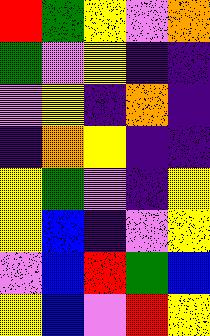[["red", "green", "yellow", "violet", "orange"], ["green", "violet", "yellow", "indigo", "indigo"], ["violet", "yellow", "indigo", "orange", "indigo"], ["indigo", "orange", "yellow", "indigo", "indigo"], ["yellow", "green", "violet", "indigo", "yellow"], ["yellow", "blue", "indigo", "violet", "yellow"], ["violet", "blue", "red", "green", "blue"], ["yellow", "blue", "violet", "red", "yellow"]]